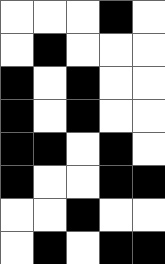[["white", "white", "white", "black", "white"], ["white", "black", "white", "white", "white"], ["black", "white", "black", "white", "white"], ["black", "white", "black", "white", "white"], ["black", "black", "white", "black", "white"], ["black", "white", "white", "black", "black"], ["white", "white", "black", "white", "white"], ["white", "black", "white", "black", "black"]]